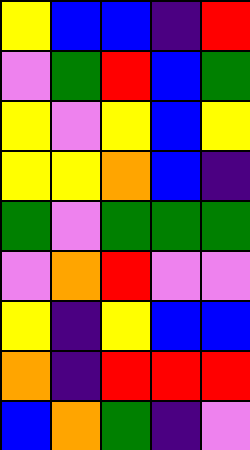[["yellow", "blue", "blue", "indigo", "red"], ["violet", "green", "red", "blue", "green"], ["yellow", "violet", "yellow", "blue", "yellow"], ["yellow", "yellow", "orange", "blue", "indigo"], ["green", "violet", "green", "green", "green"], ["violet", "orange", "red", "violet", "violet"], ["yellow", "indigo", "yellow", "blue", "blue"], ["orange", "indigo", "red", "red", "red"], ["blue", "orange", "green", "indigo", "violet"]]